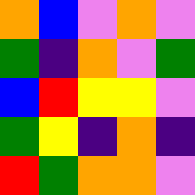[["orange", "blue", "violet", "orange", "violet"], ["green", "indigo", "orange", "violet", "green"], ["blue", "red", "yellow", "yellow", "violet"], ["green", "yellow", "indigo", "orange", "indigo"], ["red", "green", "orange", "orange", "violet"]]